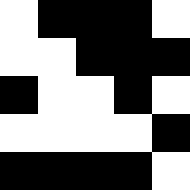[["white", "black", "black", "black", "white"], ["white", "white", "black", "black", "black"], ["black", "white", "white", "black", "white"], ["white", "white", "white", "white", "black"], ["black", "black", "black", "black", "white"]]